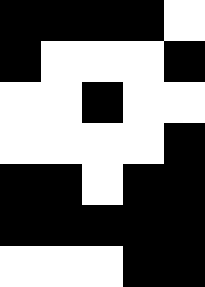[["black", "black", "black", "black", "white"], ["black", "white", "white", "white", "black"], ["white", "white", "black", "white", "white"], ["white", "white", "white", "white", "black"], ["black", "black", "white", "black", "black"], ["black", "black", "black", "black", "black"], ["white", "white", "white", "black", "black"]]